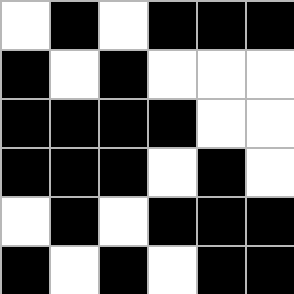[["white", "black", "white", "black", "black", "black"], ["black", "white", "black", "white", "white", "white"], ["black", "black", "black", "black", "white", "white"], ["black", "black", "black", "white", "black", "white"], ["white", "black", "white", "black", "black", "black"], ["black", "white", "black", "white", "black", "black"]]